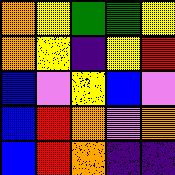[["orange", "yellow", "green", "green", "yellow"], ["orange", "yellow", "indigo", "yellow", "red"], ["blue", "violet", "yellow", "blue", "violet"], ["blue", "red", "orange", "violet", "orange"], ["blue", "red", "orange", "indigo", "indigo"]]